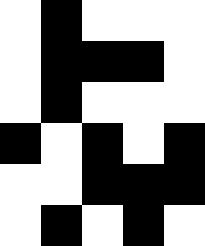[["white", "black", "white", "white", "white"], ["white", "black", "black", "black", "white"], ["white", "black", "white", "white", "white"], ["black", "white", "black", "white", "black"], ["white", "white", "black", "black", "black"], ["white", "black", "white", "black", "white"]]